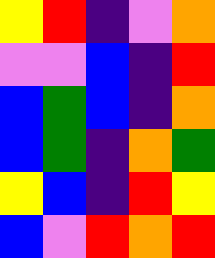[["yellow", "red", "indigo", "violet", "orange"], ["violet", "violet", "blue", "indigo", "red"], ["blue", "green", "blue", "indigo", "orange"], ["blue", "green", "indigo", "orange", "green"], ["yellow", "blue", "indigo", "red", "yellow"], ["blue", "violet", "red", "orange", "red"]]